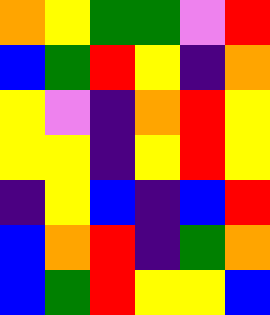[["orange", "yellow", "green", "green", "violet", "red"], ["blue", "green", "red", "yellow", "indigo", "orange"], ["yellow", "violet", "indigo", "orange", "red", "yellow"], ["yellow", "yellow", "indigo", "yellow", "red", "yellow"], ["indigo", "yellow", "blue", "indigo", "blue", "red"], ["blue", "orange", "red", "indigo", "green", "orange"], ["blue", "green", "red", "yellow", "yellow", "blue"]]